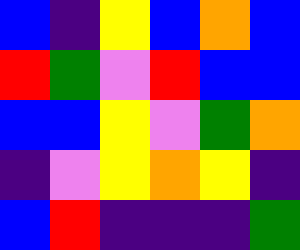[["blue", "indigo", "yellow", "blue", "orange", "blue"], ["red", "green", "violet", "red", "blue", "blue"], ["blue", "blue", "yellow", "violet", "green", "orange"], ["indigo", "violet", "yellow", "orange", "yellow", "indigo"], ["blue", "red", "indigo", "indigo", "indigo", "green"]]